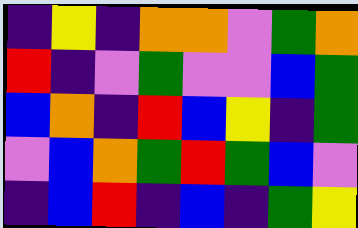[["indigo", "yellow", "indigo", "orange", "orange", "violet", "green", "orange"], ["red", "indigo", "violet", "green", "violet", "violet", "blue", "green"], ["blue", "orange", "indigo", "red", "blue", "yellow", "indigo", "green"], ["violet", "blue", "orange", "green", "red", "green", "blue", "violet"], ["indigo", "blue", "red", "indigo", "blue", "indigo", "green", "yellow"]]